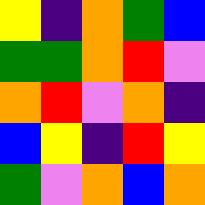[["yellow", "indigo", "orange", "green", "blue"], ["green", "green", "orange", "red", "violet"], ["orange", "red", "violet", "orange", "indigo"], ["blue", "yellow", "indigo", "red", "yellow"], ["green", "violet", "orange", "blue", "orange"]]